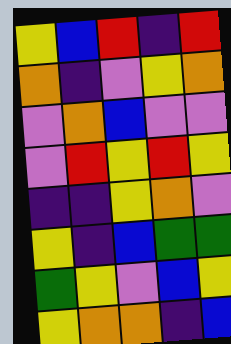[["yellow", "blue", "red", "indigo", "red"], ["orange", "indigo", "violet", "yellow", "orange"], ["violet", "orange", "blue", "violet", "violet"], ["violet", "red", "yellow", "red", "yellow"], ["indigo", "indigo", "yellow", "orange", "violet"], ["yellow", "indigo", "blue", "green", "green"], ["green", "yellow", "violet", "blue", "yellow"], ["yellow", "orange", "orange", "indigo", "blue"]]